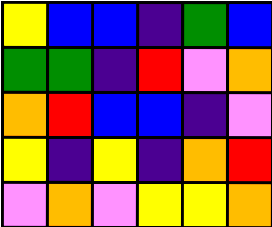[["yellow", "blue", "blue", "indigo", "green", "blue"], ["green", "green", "indigo", "red", "violet", "orange"], ["orange", "red", "blue", "blue", "indigo", "violet"], ["yellow", "indigo", "yellow", "indigo", "orange", "red"], ["violet", "orange", "violet", "yellow", "yellow", "orange"]]